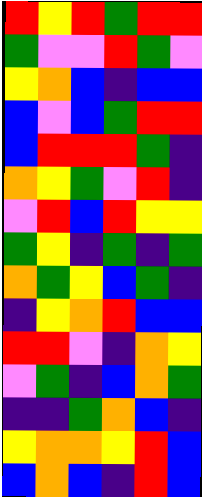[["red", "yellow", "red", "green", "red", "red"], ["green", "violet", "violet", "red", "green", "violet"], ["yellow", "orange", "blue", "indigo", "blue", "blue"], ["blue", "violet", "blue", "green", "red", "red"], ["blue", "red", "red", "red", "green", "indigo"], ["orange", "yellow", "green", "violet", "red", "indigo"], ["violet", "red", "blue", "red", "yellow", "yellow"], ["green", "yellow", "indigo", "green", "indigo", "green"], ["orange", "green", "yellow", "blue", "green", "indigo"], ["indigo", "yellow", "orange", "red", "blue", "blue"], ["red", "red", "violet", "indigo", "orange", "yellow"], ["violet", "green", "indigo", "blue", "orange", "green"], ["indigo", "indigo", "green", "orange", "blue", "indigo"], ["yellow", "orange", "orange", "yellow", "red", "blue"], ["blue", "orange", "blue", "indigo", "red", "blue"]]